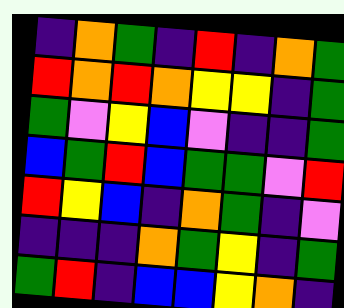[["indigo", "orange", "green", "indigo", "red", "indigo", "orange", "green"], ["red", "orange", "red", "orange", "yellow", "yellow", "indigo", "green"], ["green", "violet", "yellow", "blue", "violet", "indigo", "indigo", "green"], ["blue", "green", "red", "blue", "green", "green", "violet", "red"], ["red", "yellow", "blue", "indigo", "orange", "green", "indigo", "violet"], ["indigo", "indigo", "indigo", "orange", "green", "yellow", "indigo", "green"], ["green", "red", "indigo", "blue", "blue", "yellow", "orange", "indigo"]]